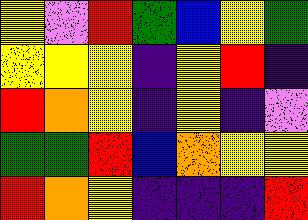[["yellow", "violet", "red", "green", "blue", "yellow", "green"], ["yellow", "yellow", "yellow", "indigo", "yellow", "red", "indigo"], ["red", "orange", "yellow", "indigo", "yellow", "indigo", "violet"], ["green", "green", "red", "blue", "orange", "yellow", "yellow"], ["red", "orange", "yellow", "indigo", "indigo", "indigo", "red"]]